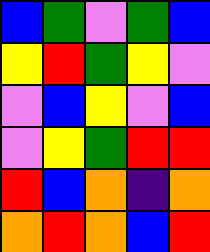[["blue", "green", "violet", "green", "blue"], ["yellow", "red", "green", "yellow", "violet"], ["violet", "blue", "yellow", "violet", "blue"], ["violet", "yellow", "green", "red", "red"], ["red", "blue", "orange", "indigo", "orange"], ["orange", "red", "orange", "blue", "red"]]